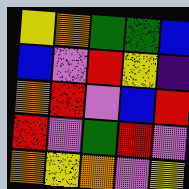[["yellow", "orange", "green", "green", "blue"], ["blue", "violet", "red", "yellow", "indigo"], ["orange", "red", "violet", "blue", "red"], ["red", "violet", "green", "red", "violet"], ["orange", "yellow", "orange", "violet", "yellow"]]